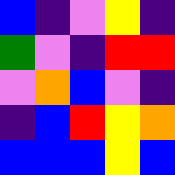[["blue", "indigo", "violet", "yellow", "indigo"], ["green", "violet", "indigo", "red", "red"], ["violet", "orange", "blue", "violet", "indigo"], ["indigo", "blue", "red", "yellow", "orange"], ["blue", "blue", "blue", "yellow", "blue"]]